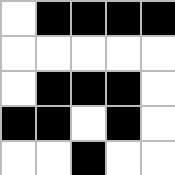[["white", "black", "black", "black", "black"], ["white", "white", "white", "white", "white"], ["white", "black", "black", "black", "white"], ["black", "black", "white", "black", "white"], ["white", "white", "black", "white", "white"]]